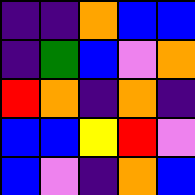[["indigo", "indigo", "orange", "blue", "blue"], ["indigo", "green", "blue", "violet", "orange"], ["red", "orange", "indigo", "orange", "indigo"], ["blue", "blue", "yellow", "red", "violet"], ["blue", "violet", "indigo", "orange", "blue"]]